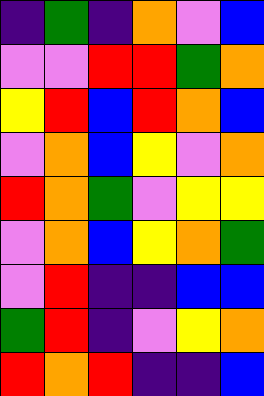[["indigo", "green", "indigo", "orange", "violet", "blue"], ["violet", "violet", "red", "red", "green", "orange"], ["yellow", "red", "blue", "red", "orange", "blue"], ["violet", "orange", "blue", "yellow", "violet", "orange"], ["red", "orange", "green", "violet", "yellow", "yellow"], ["violet", "orange", "blue", "yellow", "orange", "green"], ["violet", "red", "indigo", "indigo", "blue", "blue"], ["green", "red", "indigo", "violet", "yellow", "orange"], ["red", "orange", "red", "indigo", "indigo", "blue"]]